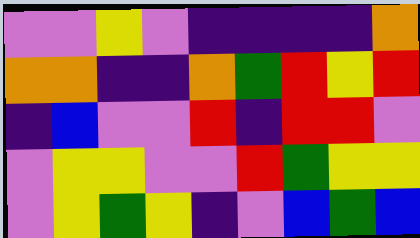[["violet", "violet", "yellow", "violet", "indigo", "indigo", "indigo", "indigo", "orange"], ["orange", "orange", "indigo", "indigo", "orange", "green", "red", "yellow", "red"], ["indigo", "blue", "violet", "violet", "red", "indigo", "red", "red", "violet"], ["violet", "yellow", "yellow", "violet", "violet", "red", "green", "yellow", "yellow"], ["violet", "yellow", "green", "yellow", "indigo", "violet", "blue", "green", "blue"]]